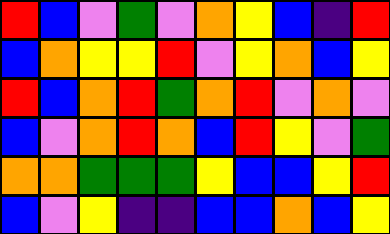[["red", "blue", "violet", "green", "violet", "orange", "yellow", "blue", "indigo", "red"], ["blue", "orange", "yellow", "yellow", "red", "violet", "yellow", "orange", "blue", "yellow"], ["red", "blue", "orange", "red", "green", "orange", "red", "violet", "orange", "violet"], ["blue", "violet", "orange", "red", "orange", "blue", "red", "yellow", "violet", "green"], ["orange", "orange", "green", "green", "green", "yellow", "blue", "blue", "yellow", "red"], ["blue", "violet", "yellow", "indigo", "indigo", "blue", "blue", "orange", "blue", "yellow"]]